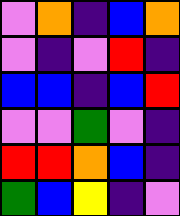[["violet", "orange", "indigo", "blue", "orange"], ["violet", "indigo", "violet", "red", "indigo"], ["blue", "blue", "indigo", "blue", "red"], ["violet", "violet", "green", "violet", "indigo"], ["red", "red", "orange", "blue", "indigo"], ["green", "blue", "yellow", "indigo", "violet"]]